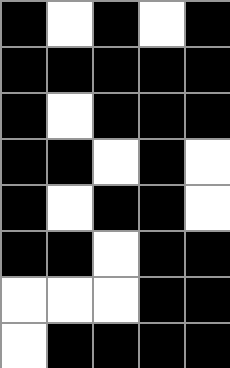[["black", "white", "black", "white", "black"], ["black", "black", "black", "black", "black"], ["black", "white", "black", "black", "black"], ["black", "black", "white", "black", "white"], ["black", "white", "black", "black", "white"], ["black", "black", "white", "black", "black"], ["white", "white", "white", "black", "black"], ["white", "black", "black", "black", "black"]]